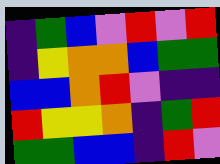[["indigo", "green", "blue", "violet", "red", "violet", "red"], ["indigo", "yellow", "orange", "orange", "blue", "green", "green"], ["blue", "blue", "orange", "red", "violet", "indigo", "indigo"], ["red", "yellow", "yellow", "orange", "indigo", "green", "red"], ["green", "green", "blue", "blue", "indigo", "red", "violet"]]